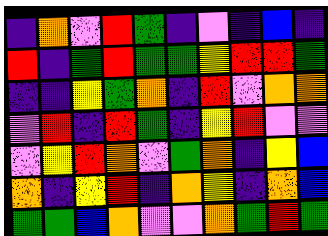[["indigo", "orange", "violet", "red", "green", "indigo", "violet", "indigo", "blue", "indigo"], ["red", "indigo", "green", "red", "green", "green", "yellow", "red", "red", "green"], ["indigo", "indigo", "yellow", "green", "orange", "indigo", "red", "violet", "orange", "orange"], ["violet", "red", "indigo", "red", "green", "indigo", "yellow", "red", "violet", "violet"], ["violet", "yellow", "red", "orange", "violet", "green", "orange", "indigo", "yellow", "blue"], ["orange", "indigo", "yellow", "red", "indigo", "orange", "yellow", "indigo", "orange", "blue"], ["green", "green", "blue", "orange", "violet", "violet", "orange", "green", "red", "green"]]